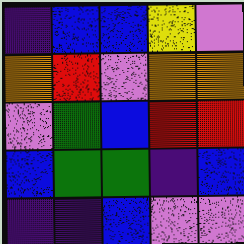[["indigo", "blue", "blue", "yellow", "violet"], ["orange", "red", "violet", "orange", "orange"], ["violet", "green", "blue", "red", "red"], ["blue", "green", "green", "indigo", "blue"], ["indigo", "indigo", "blue", "violet", "violet"]]